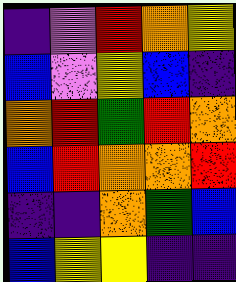[["indigo", "violet", "red", "orange", "yellow"], ["blue", "violet", "yellow", "blue", "indigo"], ["orange", "red", "green", "red", "orange"], ["blue", "red", "orange", "orange", "red"], ["indigo", "indigo", "orange", "green", "blue"], ["blue", "yellow", "yellow", "indigo", "indigo"]]